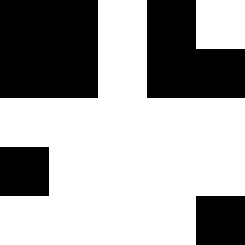[["black", "black", "white", "black", "white"], ["black", "black", "white", "black", "black"], ["white", "white", "white", "white", "white"], ["black", "white", "white", "white", "white"], ["white", "white", "white", "white", "black"]]